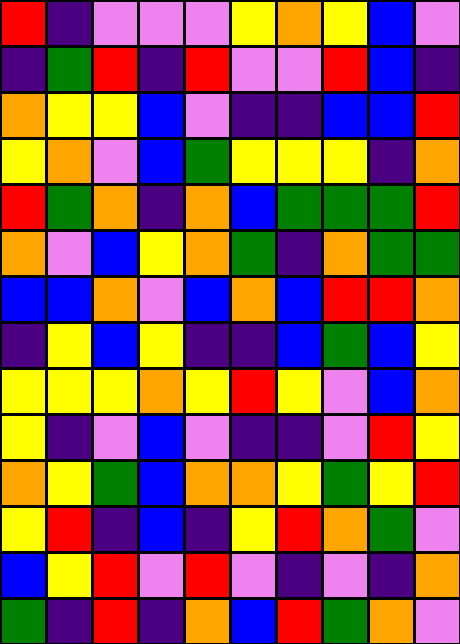[["red", "indigo", "violet", "violet", "violet", "yellow", "orange", "yellow", "blue", "violet"], ["indigo", "green", "red", "indigo", "red", "violet", "violet", "red", "blue", "indigo"], ["orange", "yellow", "yellow", "blue", "violet", "indigo", "indigo", "blue", "blue", "red"], ["yellow", "orange", "violet", "blue", "green", "yellow", "yellow", "yellow", "indigo", "orange"], ["red", "green", "orange", "indigo", "orange", "blue", "green", "green", "green", "red"], ["orange", "violet", "blue", "yellow", "orange", "green", "indigo", "orange", "green", "green"], ["blue", "blue", "orange", "violet", "blue", "orange", "blue", "red", "red", "orange"], ["indigo", "yellow", "blue", "yellow", "indigo", "indigo", "blue", "green", "blue", "yellow"], ["yellow", "yellow", "yellow", "orange", "yellow", "red", "yellow", "violet", "blue", "orange"], ["yellow", "indigo", "violet", "blue", "violet", "indigo", "indigo", "violet", "red", "yellow"], ["orange", "yellow", "green", "blue", "orange", "orange", "yellow", "green", "yellow", "red"], ["yellow", "red", "indigo", "blue", "indigo", "yellow", "red", "orange", "green", "violet"], ["blue", "yellow", "red", "violet", "red", "violet", "indigo", "violet", "indigo", "orange"], ["green", "indigo", "red", "indigo", "orange", "blue", "red", "green", "orange", "violet"]]